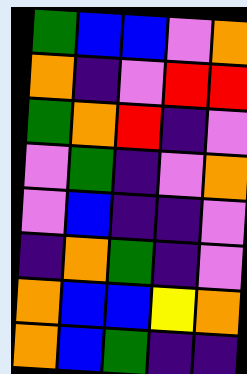[["green", "blue", "blue", "violet", "orange"], ["orange", "indigo", "violet", "red", "red"], ["green", "orange", "red", "indigo", "violet"], ["violet", "green", "indigo", "violet", "orange"], ["violet", "blue", "indigo", "indigo", "violet"], ["indigo", "orange", "green", "indigo", "violet"], ["orange", "blue", "blue", "yellow", "orange"], ["orange", "blue", "green", "indigo", "indigo"]]